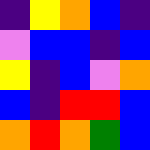[["indigo", "yellow", "orange", "blue", "indigo"], ["violet", "blue", "blue", "indigo", "blue"], ["yellow", "indigo", "blue", "violet", "orange"], ["blue", "indigo", "red", "red", "blue"], ["orange", "red", "orange", "green", "blue"]]